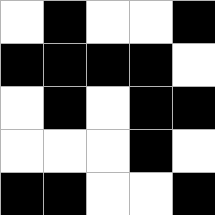[["white", "black", "white", "white", "black"], ["black", "black", "black", "black", "white"], ["white", "black", "white", "black", "black"], ["white", "white", "white", "black", "white"], ["black", "black", "white", "white", "black"]]